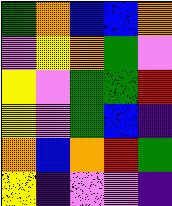[["green", "orange", "blue", "blue", "orange"], ["violet", "yellow", "orange", "green", "violet"], ["yellow", "violet", "green", "green", "red"], ["yellow", "violet", "green", "blue", "indigo"], ["orange", "blue", "orange", "red", "green"], ["yellow", "indigo", "violet", "violet", "indigo"]]